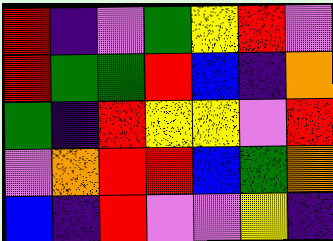[["red", "indigo", "violet", "green", "yellow", "red", "violet"], ["red", "green", "green", "red", "blue", "indigo", "orange"], ["green", "indigo", "red", "yellow", "yellow", "violet", "red"], ["violet", "orange", "red", "red", "blue", "green", "orange"], ["blue", "indigo", "red", "violet", "violet", "yellow", "indigo"]]